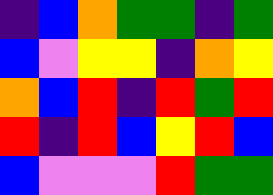[["indigo", "blue", "orange", "green", "green", "indigo", "green"], ["blue", "violet", "yellow", "yellow", "indigo", "orange", "yellow"], ["orange", "blue", "red", "indigo", "red", "green", "red"], ["red", "indigo", "red", "blue", "yellow", "red", "blue"], ["blue", "violet", "violet", "violet", "red", "green", "green"]]